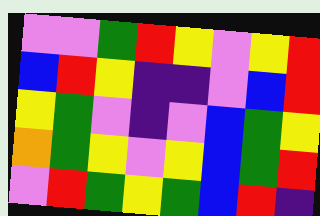[["violet", "violet", "green", "red", "yellow", "violet", "yellow", "red"], ["blue", "red", "yellow", "indigo", "indigo", "violet", "blue", "red"], ["yellow", "green", "violet", "indigo", "violet", "blue", "green", "yellow"], ["orange", "green", "yellow", "violet", "yellow", "blue", "green", "red"], ["violet", "red", "green", "yellow", "green", "blue", "red", "indigo"]]